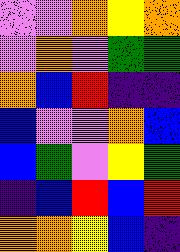[["violet", "violet", "orange", "yellow", "orange"], ["violet", "orange", "violet", "green", "green"], ["orange", "blue", "red", "indigo", "indigo"], ["blue", "violet", "violet", "orange", "blue"], ["blue", "green", "violet", "yellow", "green"], ["indigo", "blue", "red", "blue", "red"], ["orange", "orange", "yellow", "blue", "indigo"]]